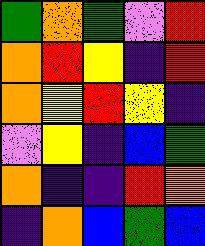[["green", "orange", "green", "violet", "red"], ["orange", "red", "yellow", "indigo", "red"], ["orange", "yellow", "red", "yellow", "indigo"], ["violet", "yellow", "indigo", "blue", "green"], ["orange", "indigo", "indigo", "red", "orange"], ["indigo", "orange", "blue", "green", "blue"]]